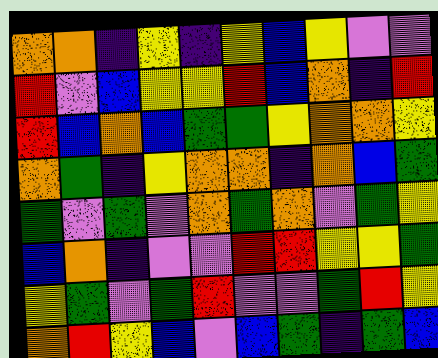[["orange", "orange", "indigo", "yellow", "indigo", "yellow", "blue", "yellow", "violet", "violet"], ["red", "violet", "blue", "yellow", "yellow", "red", "blue", "orange", "indigo", "red"], ["red", "blue", "orange", "blue", "green", "green", "yellow", "orange", "orange", "yellow"], ["orange", "green", "indigo", "yellow", "orange", "orange", "indigo", "orange", "blue", "green"], ["green", "violet", "green", "violet", "orange", "green", "orange", "violet", "green", "yellow"], ["blue", "orange", "indigo", "violet", "violet", "red", "red", "yellow", "yellow", "green"], ["yellow", "green", "violet", "green", "red", "violet", "violet", "green", "red", "yellow"], ["orange", "red", "yellow", "blue", "violet", "blue", "green", "indigo", "green", "blue"]]